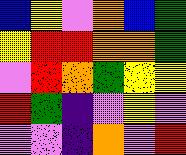[["blue", "yellow", "violet", "orange", "blue", "green"], ["yellow", "red", "red", "orange", "orange", "green"], ["violet", "red", "orange", "green", "yellow", "yellow"], ["red", "green", "indigo", "violet", "yellow", "violet"], ["violet", "violet", "indigo", "orange", "violet", "red"]]